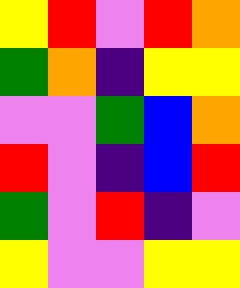[["yellow", "red", "violet", "red", "orange"], ["green", "orange", "indigo", "yellow", "yellow"], ["violet", "violet", "green", "blue", "orange"], ["red", "violet", "indigo", "blue", "red"], ["green", "violet", "red", "indigo", "violet"], ["yellow", "violet", "violet", "yellow", "yellow"]]